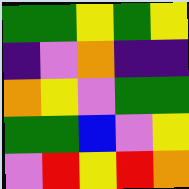[["green", "green", "yellow", "green", "yellow"], ["indigo", "violet", "orange", "indigo", "indigo"], ["orange", "yellow", "violet", "green", "green"], ["green", "green", "blue", "violet", "yellow"], ["violet", "red", "yellow", "red", "orange"]]